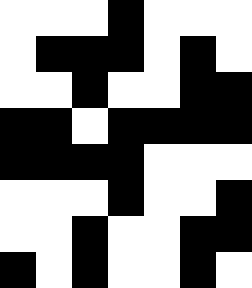[["white", "white", "white", "black", "white", "white", "white"], ["white", "black", "black", "black", "white", "black", "white"], ["white", "white", "black", "white", "white", "black", "black"], ["black", "black", "white", "black", "black", "black", "black"], ["black", "black", "black", "black", "white", "white", "white"], ["white", "white", "white", "black", "white", "white", "black"], ["white", "white", "black", "white", "white", "black", "black"], ["black", "white", "black", "white", "white", "black", "white"]]